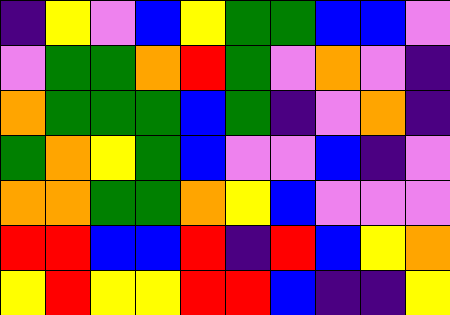[["indigo", "yellow", "violet", "blue", "yellow", "green", "green", "blue", "blue", "violet"], ["violet", "green", "green", "orange", "red", "green", "violet", "orange", "violet", "indigo"], ["orange", "green", "green", "green", "blue", "green", "indigo", "violet", "orange", "indigo"], ["green", "orange", "yellow", "green", "blue", "violet", "violet", "blue", "indigo", "violet"], ["orange", "orange", "green", "green", "orange", "yellow", "blue", "violet", "violet", "violet"], ["red", "red", "blue", "blue", "red", "indigo", "red", "blue", "yellow", "orange"], ["yellow", "red", "yellow", "yellow", "red", "red", "blue", "indigo", "indigo", "yellow"]]